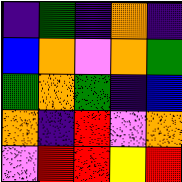[["indigo", "green", "indigo", "orange", "indigo"], ["blue", "orange", "violet", "orange", "green"], ["green", "orange", "green", "indigo", "blue"], ["orange", "indigo", "red", "violet", "orange"], ["violet", "red", "red", "yellow", "red"]]